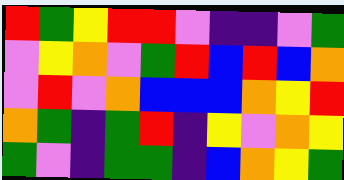[["red", "green", "yellow", "red", "red", "violet", "indigo", "indigo", "violet", "green"], ["violet", "yellow", "orange", "violet", "green", "red", "blue", "red", "blue", "orange"], ["violet", "red", "violet", "orange", "blue", "blue", "blue", "orange", "yellow", "red"], ["orange", "green", "indigo", "green", "red", "indigo", "yellow", "violet", "orange", "yellow"], ["green", "violet", "indigo", "green", "green", "indigo", "blue", "orange", "yellow", "green"]]